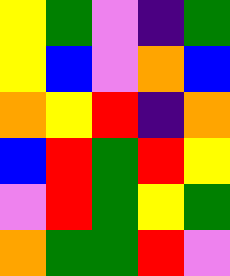[["yellow", "green", "violet", "indigo", "green"], ["yellow", "blue", "violet", "orange", "blue"], ["orange", "yellow", "red", "indigo", "orange"], ["blue", "red", "green", "red", "yellow"], ["violet", "red", "green", "yellow", "green"], ["orange", "green", "green", "red", "violet"]]